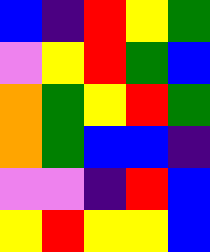[["blue", "indigo", "red", "yellow", "green"], ["violet", "yellow", "red", "green", "blue"], ["orange", "green", "yellow", "red", "green"], ["orange", "green", "blue", "blue", "indigo"], ["violet", "violet", "indigo", "red", "blue"], ["yellow", "red", "yellow", "yellow", "blue"]]